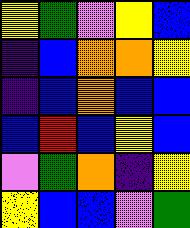[["yellow", "green", "violet", "yellow", "blue"], ["indigo", "blue", "orange", "orange", "yellow"], ["indigo", "blue", "orange", "blue", "blue"], ["blue", "red", "blue", "yellow", "blue"], ["violet", "green", "orange", "indigo", "yellow"], ["yellow", "blue", "blue", "violet", "green"]]